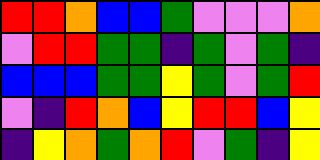[["red", "red", "orange", "blue", "blue", "green", "violet", "violet", "violet", "orange"], ["violet", "red", "red", "green", "green", "indigo", "green", "violet", "green", "indigo"], ["blue", "blue", "blue", "green", "green", "yellow", "green", "violet", "green", "red"], ["violet", "indigo", "red", "orange", "blue", "yellow", "red", "red", "blue", "yellow"], ["indigo", "yellow", "orange", "green", "orange", "red", "violet", "green", "indigo", "yellow"]]